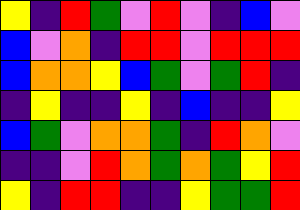[["yellow", "indigo", "red", "green", "violet", "red", "violet", "indigo", "blue", "violet"], ["blue", "violet", "orange", "indigo", "red", "red", "violet", "red", "red", "red"], ["blue", "orange", "orange", "yellow", "blue", "green", "violet", "green", "red", "indigo"], ["indigo", "yellow", "indigo", "indigo", "yellow", "indigo", "blue", "indigo", "indigo", "yellow"], ["blue", "green", "violet", "orange", "orange", "green", "indigo", "red", "orange", "violet"], ["indigo", "indigo", "violet", "red", "orange", "green", "orange", "green", "yellow", "red"], ["yellow", "indigo", "red", "red", "indigo", "indigo", "yellow", "green", "green", "red"]]